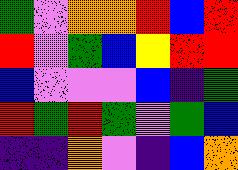[["green", "violet", "orange", "orange", "red", "blue", "red"], ["red", "violet", "green", "blue", "yellow", "red", "red"], ["blue", "violet", "violet", "violet", "blue", "indigo", "green"], ["red", "green", "red", "green", "violet", "green", "blue"], ["indigo", "indigo", "orange", "violet", "indigo", "blue", "orange"]]